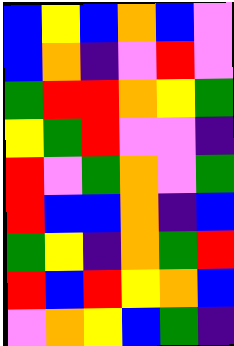[["blue", "yellow", "blue", "orange", "blue", "violet"], ["blue", "orange", "indigo", "violet", "red", "violet"], ["green", "red", "red", "orange", "yellow", "green"], ["yellow", "green", "red", "violet", "violet", "indigo"], ["red", "violet", "green", "orange", "violet", "green"], ["red", "blue", "blue", "orange", "indigo", "blue"], ["green", "yellow", "indigo", "orange", "green", "red"], ["red", "blue", "red", "yellow", "orange", "blue"], ["violet", "orange", "yellow", "blue", "green", "indigo"]]